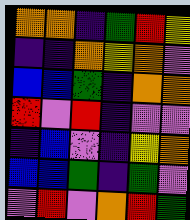[["orange", "orange", "indigo", "green", "red", "yellow"], ["indigo", "indigo", "orange", "yellow", "orange", "violet"], ["blue", "blue", "green", "indigo", "orange", "orange"], ["red", "violet", "red", "indigo", "violet", "violet"], ["indigo", "blue", "violet", "indigo", "yellow", "orange"], ["blue", "blue", "green", "indigo", "green", "violet"], ["violet", "red", "violet", "orange", "red", "green"]]